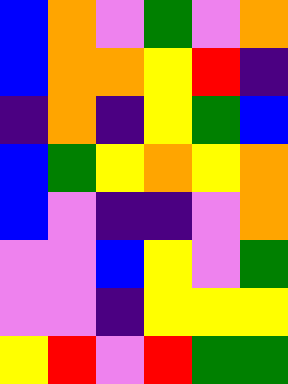[["blue", "orange", "violet", "green", "violet", "orange"], ["blue", "orange", "orange", "yellow", "red", "indigo"], ["indigo", "orange", "indigo", "yellow", "green", "blue"], ["blue", "green", "yellow", "orange", "yellow", "orange"], ["blue", "violet", "indigo", "indigo", "violet", "orange"], ["violet", "violet", "blue", "yellow", "violet", "green"], ["violet", "violet", "indigo", "yellow", "yellow", "yellow"], ["yellow", "red", "violet", "red", "green", "green"]]